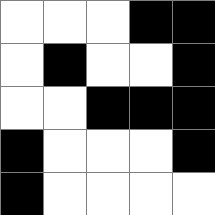[["white", "white", "white", "black", "black"], ["white", "black", "white", "white", "black"], ["white", "white", "black", "black", "black"], ["black", "white", "white", "white", "black"], ["black", "white", "white", "white", "white"]]